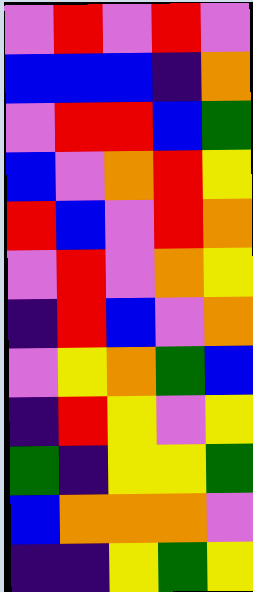[["violet", "red", "violet", "red", "violet"], ["blue", "blue", "blue", "indigo", "orange"], ["violet", "red", "red", "blue", "green"], ["blue", "violet", "orange", "red", "yellow"], ["red", "blue", "violet", "red", "orange"], ["violet", "red", "violet", "orange", "yellow"], ["indigo", "red", "blue", "violet", "orange"], ["violet", "yellow", "orange", "green", "blue"], ["indigo", "red", "yellow", "violet", "yellow"], ["green", "indigo", "yellow", "yellow", "green"], ["blue", "orange", "orange", "orange", "violet"], ["indigo", "indigo", "yellow", "green", "yellow"]]